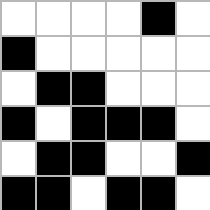[["white", "white", "white", "white", "black", "white"], ["black", "white", "white", "white", "white", "white"], ["white", "black", "black", "white", "white", "white"], ["black", "white", "black", "black", "black", "white"], ["white", "black", "black", "white", "white", "black"], ["black", "black", "white", "black", "black", "white"]]